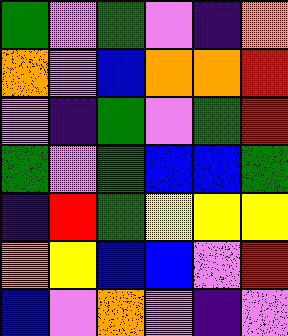[["green", "violet", "green", "violet", "indigo", "orange"], ["orange", "violet", "blue", "orange", "orange", "red"], ["violet", "indigo", "green", "violet", "green", "red"], ["green", "violet", "green", "blue", "blue", "green"], ["indigo", "red", "green", "yellow", "yellow", "yellow"], ["orange", "yellow", "blue", "blue", "violet", "red"], ["blue", "violet", "orange", "violet", "indigo", "violet"]]